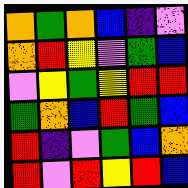[["orange", "green", "orange", "blue", "indigo", "violet"], ["orange", "red", "yellow", "violet", "green", "blue"], ["violet", "yellow", "green", "yellow", "red", "red"], ["green", "orange", "blue", "red", "green", "blue"], ["red", "indigo", "violet", "green", "blue", "orange"], ["red", "violet", "red", "yellow", "red", "blue"]]